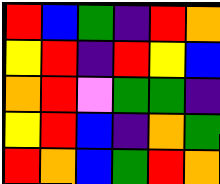[["red", "blue", "green", "indigo", "red", "orange"], ["yellow", "red", "indigo", "red", "yellow", "blue"], ["orange", "red", "violet", "green", "green", "indigo"], ["yellow", "red", "blue", "indigo", "orange", "green"], ["red", "orange", "blue", "green", "red", "orange"]]